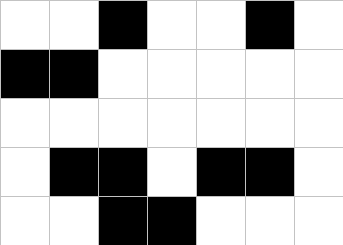[["white", "white", "black", "white", "white", "black", "white"], ["black", "black", "white", "white", "white", "white", "white"], ["white", "white", "white", "white", "white", "white", "white"], ["white", "black", "black", "white", "black", "black", "white"], ["white", "white", "black", "black", "white", "white", "white"]]